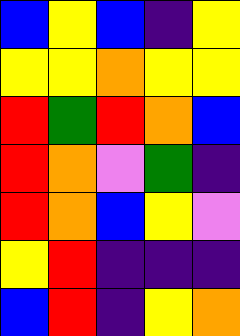[["blue", "yellow", "blue", "indigo", "yellow"], ["yellow", "yellow", "orange", "yellow", "yellow"], ["red", "green", "red", "orange", "blue"], ["red", "orange", "violet", "green", "indigo"], ["red", "orange", "blue", "yellow", "violet"], ["yellow", "red", "indigo", "indigo", "indigo"], ["blue", "red", "indigo", "yellow", "orange"]]